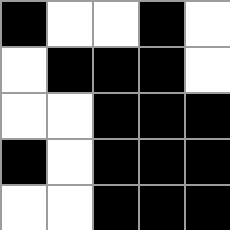[["black", "white", "white", "black", "white"], ["white", "black", "black", "black", "white"], ["white", "white", "black", "black", "black"], ["black", "white", "black", "black", "black"], ["white", "white", "black", "black", "black"]]